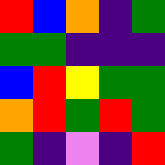[["red", "blue", "orange", "indigo", "green"], ["green", "green", "indigo", "indigo", "indigo"], ["blue", "red", "yellow", "green", "green"], ["orange", "red", "green", "red", "green"], ["green", "indigo", "violet", "indigo", "red"]]